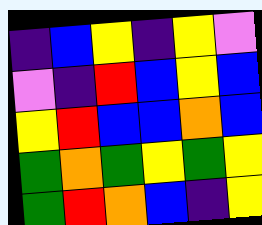[["indigo", "blue", "yellow", "indigo", "yellow", "violet"], ["violet", "indigo", "red", "blue", "yellow", "blue"], ["yellow", "red", "blue", "blue", "orange", "blue"], ["green", "orange", "green", "yellow", "green", "yellow"], ["green", "red", "orange", "blue", "indigo", "yellow"]]